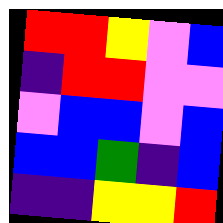[["red", "red", "yellow", "violet", "blue"], ["indigo", "red", "red", "violet", "violet"], ["violet", "blue", "blue", "violet", "blue"], ["blue", "blue", "green", "indigo", "blue"], ["indigo", "indigo", "yellow", "yellow", "red"]]